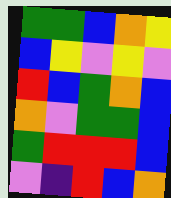[["green", "green", "blue", "orange", "yellow"], ["blue", "yellow", "violet", "yellow", "violet"], ["red", "blue", "green", "orange", "blue"], ["orange", "violet", "green", "green", "blue"], ["green", "red", "red", "red", "blue"], ["violet", "indigo", "red", "blue", "orange"]]